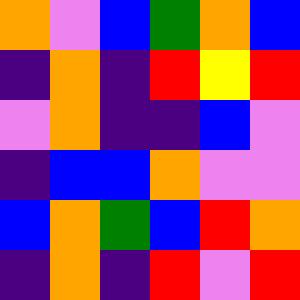[["orange", "violet", "blue", "green", "orange", "blue"], ["indigo", "orange", "indigo", "red", "yellow", "red"], ["violet", "orange", "indigo", "indigo", "blue", "violet"], ["indigo", "blue", "blue", "orange", "violet", "violet"], ["blue", "orange", "green", "blue", "red", "orange"], ["indigo", "orange", "indigo", "red", "violet", "red"]]